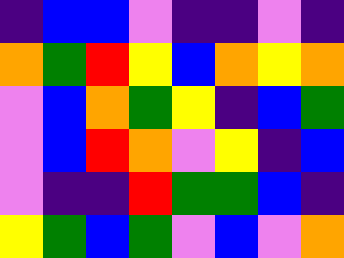[["indigo", "blue", "blue", "violet", "indigo", "indigo", "violet", "indigo"], ["orange", "green", "red", "yellow", "blue", "orange", "yellow", "orange"], ["violet", "blue", "orange", "green", "yellow", "indigo", "blue", "green"], ["violet", "blue", "red", "orange", "violet", "yellow", "indigo", "blue"], ["violet", "indigo", "indigo", "red", "green", "green", "blue", "indigo"], ["yellow", "green", "blue", "green", "violet", "blue", "violet", "orange"]]